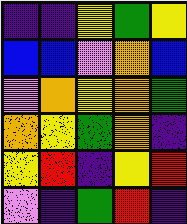[["indigo", "indigo", "yellow", "green", "yellow"], ["blue", "blue", "violet", "orange", "blue"], ["violet", "orange", "yellow", "orange", "green"], ["orange", "yellow", "green", "orange", "indigo"], ["yellow", "red", "indigo", "yellow", "red"], ["violet", "indigo", "green", "red", "indigo"]]